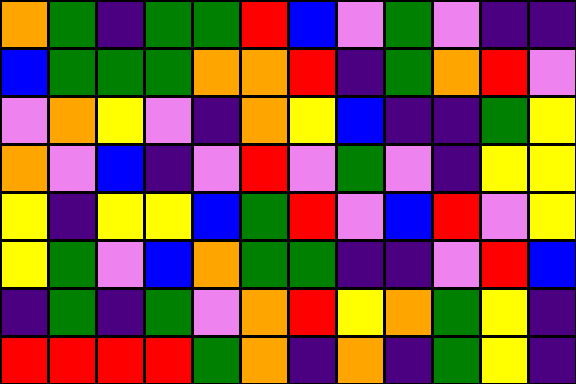[["orange", "green", "indigo", "green", "green", "red", "blue", "violet", "green", "violet", "indigo", "indigo"], ["blue", "green", "green", "green", "orange", "orange", "red", "indigo", "green", "orange", "red", "violet"], ["violet", "orange", "yellow", "violet", "indigo", "orange", "yellow", "blue", "indigo", "indigo", "green", "yellow"], ["orange", "violet", "blue", "indigo", "violet", "red", "violet", "green", "violet", "indigo", "yellow", "yellow"], ["yellow", "indigo", "yellow", "yellow", "blue", "green", "red", "violet", "blue", "red", "violet", "yellow"], ["yellow", "green", "violet", "blue", "orange", "green", "green", "indigo", "indigo", "violet", "red", "blue"], ["indigo", "green", "indigo", "green", "violet", "orange", "red", "yellow", "orange", "green", "yellow", "indigo"], ["red", "red", "red", "red", "green", "orange", "indigo", "orange", "indigo", "green", "yellow", "indigo"]]